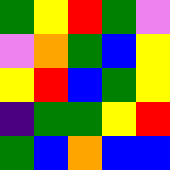[["green", "yellow", "red", "green", "violet"], ["violet", "orange", "green", "blue", "yellow"], ["yellow", "red", "blue", "green", "yellow"], ["indigo", "green", "green", "yellow", "red"], ["green", "blue", "orange", "blue", "blue"]]